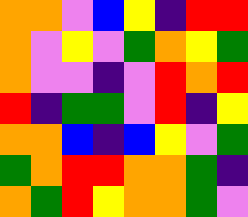[["orange", "orange", "violet", "blue", "yellow", "indigo", "red", "red"], ["orange", "violet", "yellow", "violet", "green", "orange", "yellow", "green"], ["orange", "violet", "violet", "indigo", "violet", "red", "orange", "red"], ["red", "indigo", "green", "green", "violet", "red", "indigo", "yellow"], ["orange", "orange", "blue", "indigo", "blue", "yellow", "violet", "green"], ["green", "orange", "red", "red", "orange", "orange", "green", "indigo"], ["orange", "green", "red", "yellow", "orange", "orange", "green", "violet"]]